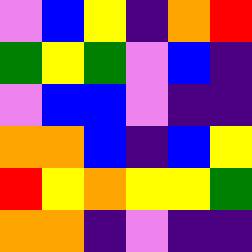[["violet", "blue", "yellow", "indigo", "orange", "red"], ["green", "yellow", "green", "violet", "blue", "indigo"], ["violet", "blue", "blue", "violet", "indigo", "indigo"], ["orange", "orange", "blue", "indigo", "blue", "yellow"], ["red", "yellow", "orange", "yellow", "yellow", "green"], ["orange", "orange", "indigo", "violet", "indigo", "indigo"]]